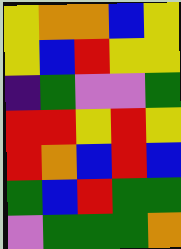[["yellow", "orange", "orange", "blue", "yellow"], ["yellow", "blue", "red", "yellow", "yellow"], ["indigo", "green", "violet", "violet", "green"], ["red", "red", "yellow", "red", "yellow"], ["red", "orange", "blue", "red", "blue"], ["green", "blue", "red", "green", "green"], ["violet", "green", "green", "green", "orange"]]